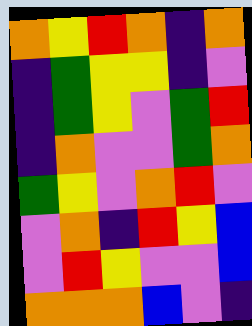[["orange", "yellow", "red", "orange", "indigo", "orange"], ["indigo", "green", "yellow", "yellow", "indigo", "violet"], ["indigo", "green", "yellow", "violet", "green", "red"], ["indigo", "orange", "violet", "violet", "green", "orange"], ["green", "yellow", "violet", "orange", "red", "violet"], ["violet", "orange", "indigo", "red", "yellow", "blue"], ["violet", "red", "yellow", "violet", "violet", "blue"], ["orange", "orange", "orange", "blue", "violet", "indigo"]]